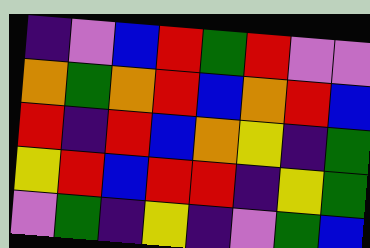[["indigo", "violet", "blue", "red", "green", "red", "violet", "violet"], ["orange", "green", "orange", "red", "blue", "orange", "red", "blue"], ["red", "indigo", "red", "blue", "orange", "yellow", "indigo", "green"], ["yellow", "red", "blue", "red", "red", "indigo", "yellow", "green"], ["violet", "green", "indigo", "yellow", "indigo", "violet", "green", "blue"]]